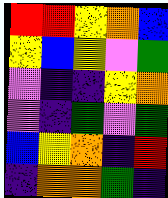[["red", "red", "yellow", "orange", "blue"], ["yellow", "blue", "yellow", "violet", "green"], ["violet", "indigo", "indigo", "yellow", "orange"], ["violet", "indigo", "green", "violet", "green"], ["blue", "yellow", "orange", "indigo", "red"], ["indigo", "orange", "orange", "green", "indigo"]]